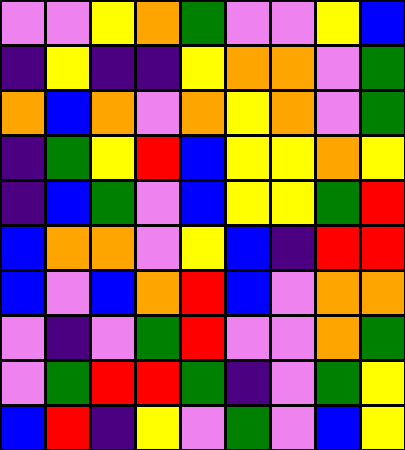[["violet", "violet", "yellow", "orange", "green", "violet", "violet", "yellow", "blue"], ["indigo", "yellow", "indigo", "indigo", "yellow", "orange", "orange", "violet", "green"], ["orange", "blue", "orange", "violet", "orange", "yellow", "orange", "violet", "green"], ["indigo", "green", "yellow", "red", "blue", "yellow", "yellow", "orange", "yellow"], ["indigo", "blue", "green", "violet", "blue", "yellow", "yellow", "green", "red"], ["blue", "orange", "orange", "violet", "yellow", "blue", "indigo", "red", "red"], ["blue", "violet", "blue", "orange", "red", "blue", "violet", "orange", "orange"], ["violet", "indigo", "violet", "green", "red", "violet", "violet", "orange", "green"], ["violet", "green", "red", "red", "green", "indigo", "violet", "green", "yellow"], ["blue", "red", "indigo", "yellow", "violet", "green", "violet", "blue", "yellow"]]